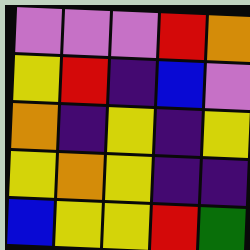[["violet", "violet", "violet", "red", "orange"], ["yellow", "red", "indigo", "blue", "violet"], ["orange", "indigo", "yellow", "indigo", "yellow"], ["yellow", "orange", "yellow", "indigo", "indigo"], ["blue", "yellow", "yellow", "red", "green"]]